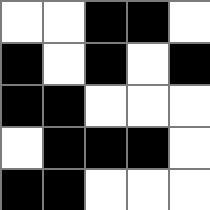[["white", "white", "black", "black", "white"], ["black", "white", "black", "white", "black"], ["black", "black", "white", "white", "white"], ["white", "black", "black", "black", "white"], ["black", "black", "white", "white", "white"]]